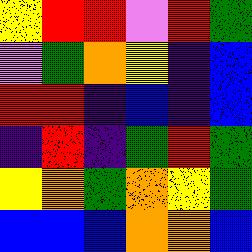[["yellow", "red", "red", "violet", "red", "green"], ["violet", "green", "orange", "yellow", "indigo", "blue"], ["red", "red", "indigo", "blue", "indigo", "blue"], ["indigo", "red", "indigo", "green", "red", "green"], ["yellow", "orange", "green", "orange", "yellow", "green"], ["blue", "blue", "blue", "orange", "orange", "blue"]]